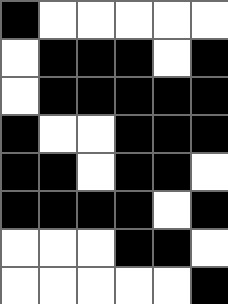[["black", "white", "white", "white", "white", "white"], ["white", "black", "black", "black", "white", "black"], ["white", "black", "black", "black", "black", "black"], ["black", "white", "white", "black", "black", "black"], ["black", "black", "white", "black", "black", "white"], ["black", "black", "black", "black", "white", "black"], ["white", "white", "white", "black", "black", "white"], ["white", "white", "white", "white", "white", "black"]]